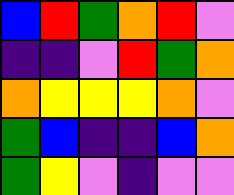[["blue", "red", "green", "orange", "red", "violet"], ["indigo", "indigo", "violet", "red", "green", "orange"], ["orange", "yellow", "yellow", "yellow", "orange", "violet"], ["green", "blue", "indigo", "indigo", "blue", "orange"], ["green", "yellow", "violet", "indigo", "violet", "violet"]]